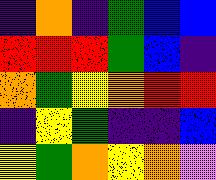[["indigo", "orange", "indigo", "green", "blue", "blue"], ["red", "red", "red", "green", "blue", "indigo"], ["orange", "green", "yellow", "orange", "red", "red"], ["indigo", "yellow", "green", "indigo", "indigo", "blue"], ["yellow", "green", "orange", "yellow", "orange", "violet"]]